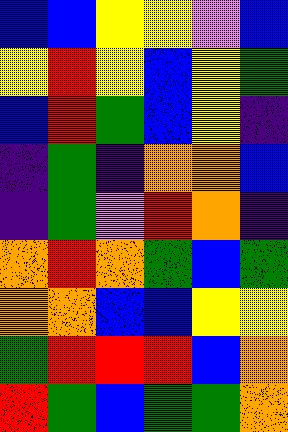[["blue", "blue", "yellow", "yellow", "violet", "blue"], ["yellow", "red", "yellow", "blue", "yellow", "green"], ["blue", "red", "green", "blue", "yellow", "indigo"], ["indigo", "green", "indigo", "orange", "orange", "blue"], ["indigo", "green", "violet", "red", "orange", "indigo"], ["orange", "red", "orange", "green", "blue", "green"], ["orange", "orange", "blue", "blue", "yellow", "yellow"], ["green", "red", "red", "red", "blue", "orange"], ["red", "green", "blue", "green", "green", "orange"]]